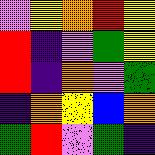[["violet", "yellow", "orange", "red", "yellow"], ["red", "indigo", "violet", "green", "yellow"], ["red", "indigo", "orange", "violet", "green"], ["indigo", "orange", "yellow", "blue", "orange"], ["green", "red", "violet", "green", "indigo"]]